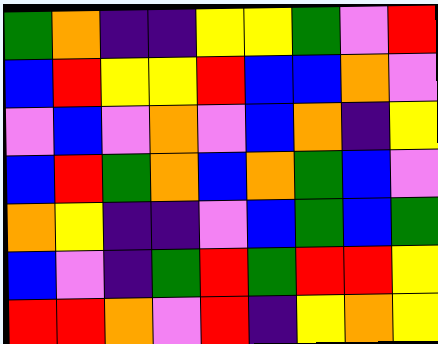[["green", "orange", "indigo", "indigo", "yellow", "yellow", "green", "violet", "red"], ["blue", "red", "yellow", "yellow", "red", "blue", "blue", "orange", "violet"], ["violet", "blue", "violet", "orange", "violet", "blue", "orange", "indigo", "yellow"], ["blue", "red", "green", "orange", "blue", "orange", "green", "blue", "violet"], ["orange", "yellow", "indigo", "indigo", "violet", "blue", "green", "blue", "green"], ["blue", "violet", "indigo", "green", "red", "green", "red", "red", "yellow"], ["red", "red", "orange", "violet", "red", "indigo", "yellow", "orange", "yellow"]]